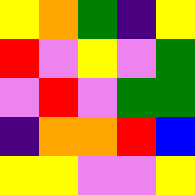[["yellow", "orange", "green", "indigo", "yellow"], ["red", "violet", "yellow", "violet", "green"], ["violet", "red", "violet", "green", "green"], ["indigo", "orange", "orange", "red", "blue"], ["yellow", "yellow", "violet", "violet", "yellow"]]